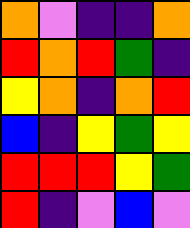[["orange", "violet", "indigo", "indigo", "orange"], ["red", "orange", "red", "green", "indigo"], ["yellow", "orange", "indigo", "orange", "red"], ["blue", "indigo", "yellow", "green", "yellow"], ["red", "red", "red", "yellow", "green"], ["red", "indigo", "violet", "blue", "violet"]]